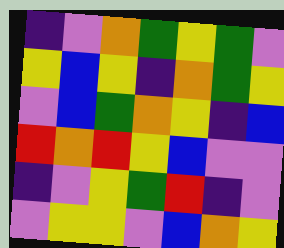[["indigo", "violet", "orange", "green", "yellow", "green", "violet"], ["yellow", "blue", "yellow", "indigo", "orange", "green", "yellow"], ["violet", "blue", "green", "orange", "yellow", "indigo", "blue"], ["red", "orange", "red", "yellow", "blue", "violet", "violet"], ["indigo", "violet", "yellow", "green", "red", "indigo", "violet"], ["violet", "yellow", "yellow", "violet", "blue", "orange", "yellow"]]